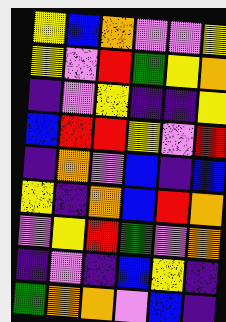[["yellow", "blue", "orange", "violet", "violet", "yellow"], ["yellow", "violet", "red", "green", "yellow", "orange"], ["indigo", "violet", "yellow", "indigo", "indigo", "yellow"], ["blue", "red", "red", "yellow", "violet", "red"], ["indigo", "orange", "violet", "blue", "indigo", "blue"], ["yellow", "indigo", "orange", "blue", "red", "orange"], ["violet", "yellow", "red", "green", "violet", "orange"], ["indigo", "violet", "indigo", "blue", "yellow", "indigo"], ["green", "orange", "orange", "violet", "blue", "indigo"]]